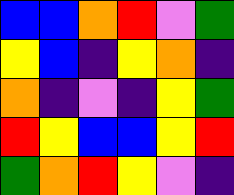[["blue", "blue", "orange", "red", "violet", "green"], ["yellow", "blue", "indigo", "yellow", "orange", "indigo"], ["orange", "indigo", "violet", "indigo", "yellow", "green"], ["red", "yellow", "blue", "blue", "yellow", "red"], ["green", "orange", "red", "yellow", "violet", "indigo"]]